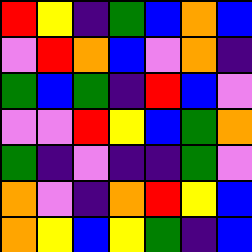[["red", "yellow", "indigo", "green", "blue", "orange", "blue"], ["violet", "red", "orange", "blue", "violet", "orange", "indigo"], ["green", "blue", "green", "indigo", "red", "blue", "violet"], ["violet", "violet", "red", "yellow", "blue", "green", "orange"], ["green", "indigo", "violet", "indigo", "indigo", "green", "violet"], ["orange", "violet", "indigo", "orange", "red", "yellow", "blue"], ["orange", "yellow", "blue", "yellow", "green", "indigo", "blue"]]